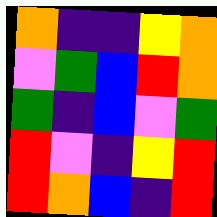[["orange", "indigo", "indigo", "yellow", "orange"], ["violet", "green", "blue", "red", "orange"], ["green", "indigo", "blue", "violet", "green"], ["red", "violet", "indigo", "yellow", "red"], ["red", "orange", "blue", "indigo", "red"]]